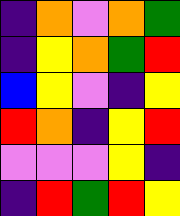[["indigo", "orange", "violet", "orange", "green"], ["indigo", "yellow", "orange", "green", "red"], ["blue", "yellow", "violet", "indigo", "yellow"], ["red", "orange", "indigo", "yellow", "red"], ["violet", "violet", "violet", "yellow", "indigo"], ["indigo", "red", "green", "red", "yellow"]]